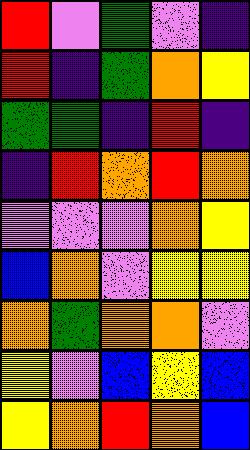[["red", "violet", "green", "violet", "indigo"], ["red", "indigo", "green", "orange", "yellow"], ["green", "green", "indigo", "red", "indigo"], ["indigo", "red", "orange", "red", "orange"], ["violet", "violet", "violet", "orange", "yellow"], ["blue", "orange", "violet", "yellow", "yellow"], ["orange", "green", "orange", "orange", "violet"], ["yellow", "violet", "blue", "yellow", "blue"], ["yellow", "orange", "red", "orange", "blue"]]